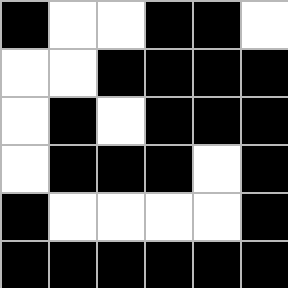[["black", "white", "white", "black", "black", "white"], ["white", "white", "black", "black", "black", "black"], ["white", "black", "white", "black", "black", "black"], ["white", "black", "black", "black", "white", "black"], ["black", "white", "white", "white", "white", "black"], ["black", "black", "black", "black", "black", "black"]]